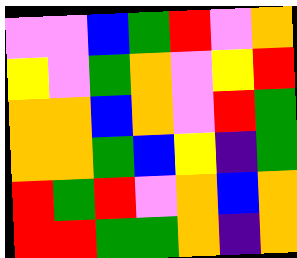[["violet", "violet", "blue", "green", "red", "violet", "orange"], ["yellow", "violet", "green", "orange", "violet", "yellow", "red"], ["orange", "orange", "blue", "orange", "violet", "red", "green"], ["orange", "orange", "green", "blue", "yellow", "indigo", "green"], ["red", "green", "red", "violet", "orange", "blue", "orange"], ["red", "red", "green", "green", "orange", "indigo", "orange"]]